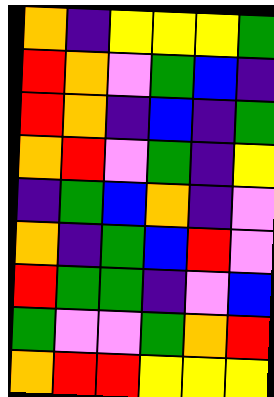[["orange", "indigo", "yellow", "yellow", "yellow", "green"], ["red", "orange", "violet", "green", "blue", "indigo"], ["red", "orange", "indigo", "blue", "indigo", "green"], ["orange", "red", "violet", "green", "indigo", "yellow"], ["indigo", "green", "blue", "orange", "indigo", "violet"], ["orange", "indigo", "green", "blue", "red", "violet"], ["red", "green", "green", "indigo", "violet", "blue"], ["green", "violet", "violet", "green", "orange", "red"], ["orange", "red", "red", "yellow", "yellow", "yellow"]]